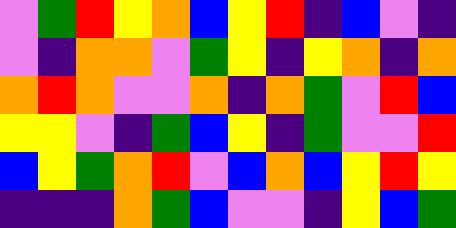[["violet", "green", "red", "yellow", "orange", "blue", "yellow", "red", "indigo", "blue", "violet", "indigo"], ["violet", "indigo", "orange", "orange", "violet", "green", "yellow", "indigo", "yellow", "orange", "indigo", "orange"], ["orange", "red", "orange", "violet", "violet", "orange", "indigo", "orange", "green", "violet", "red", "blue"], ["yellow", "yellow", "violet", "indigo", "green", "blue", "yellow", "indigo", "green", "violet", "violet", "red"], ["blue", "yellow", "green", "orange", "red", "violet", "blue", "orange", "blue", "yellow", "red", "yellow"], ["indigo", "indigo", "indigo", "orange", "green", "blue", "violet", "violet", "indigo", "yellow", "blue", "green"]]